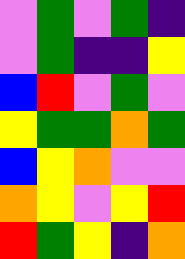[["violet", "green", "violet", "green", "indigo"], ["violet", "green", "indigo", "indigo", "yellow"], ["blue", "red", "violet", "green", "violet"], ["yellow", "green", "green", "orange", "green"], ["blue", "yellow", "orange", "violet", "violet"], ["orange", "yellow", "violet", "yellow", "red"], ["red", "green", "yellow", "indigo", "orange"]]